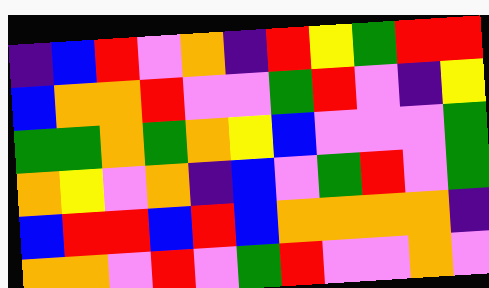[["indigo", "blue", "red", "violet", "orange", "indigo", "red", "yellow", "green", "red", "red"], ["blue", "orange", "orange", "red", "violet", "violet", "green", "red", "violet", "indigo", "yellow"], ["green", "green", "orange", "green", "orange", "yellow", "blue", "violet", "violet", "violet", "green"], ["orange", "yellow", "violet", "orange", "indigo", "blue", "violet", "green", "red", "violet", "green"], ["blue", "red", "red", "blue", "red", "blue", "orange", "orange", "orange", "orange", "indigo"], ["orange", "orange", "violet", "red", "violet", "green", "red", "violet", "violet", "orange", "violet"]]